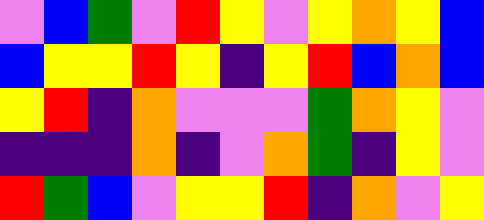[["violet", "blue", "green", "violet", "red", "yellow", "violet", "yellow", "orange", "yellow", "blue"], ["blue", "yellow", "yellow", "red", "yellow", "indigo", "yellow", "red", "blue", "orange", "blue"], ["yellow", "red", "indigo", "orange", "violet", "violet", "violet", "green", "orange", "yellow", "violet"], ["indigo", "indigo", "indigo", "orange", "indigo", "violet", "orange", "green", "indigo", "yellow", "violet"], ["red", "green", "blue", "violet", "yellow", "yellow", "red", "indigo", "orange", "violet", "yellow"]]